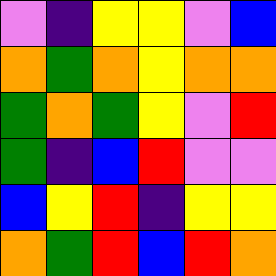[["violet", "indigo", "yellow", "yellow", "violet", "blue"], ["orange", "green", "orange", "yellow", "orange", "orange"], ["green", "orange", "green", "yellow", "violet", "red"], ["green", "indigo", "blue", "red", "violet", "violet"], ["blue", "yellow", "red", "indigo", "yellow", "yellow"], ["orange", "green", "red", "blue", "red", "orange"]]